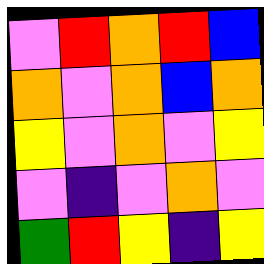[["violet", "red", "orange", "red", "blue"], ["orange", "violet", "orange", "blue", "orange"], ["yellow", "violet", "orange", "violet", "yellow"], ["violet", "indigo", "violet", "orange", "violet"], ["green", "red", "yellow", "indigo", "yellow"]]